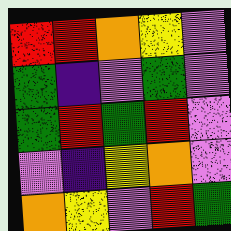[["red", "red", "orange", "yellow", "violet"], ["green", "indigo", "violet", "green", "violet"], ["green", "red", "green", "red", "violet"], ["violet", "indigo", "yellow", "orange", "violet"], ["orange", "yellow", "violet", "red", "green"]]